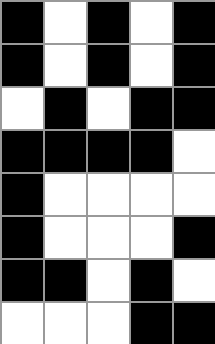[["black", "white", "black", "white", "black"], ["black", "white", "black", "white", "black"], ["white", "black", "white", "black", "black"], ["black", "black", "black", "black", "white"], ["black", "white", "white", "white", "white"], ["black", "white", "white", "white", "black"], ["black", "black", "white", "black", "white"], ["white", "white", "white", "black", "black"]]